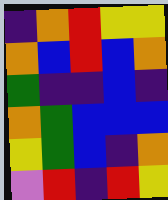[["indigo", "orange", "red", "yellow", "yellow"], ["orange", "blue", "red", "blue", "orange"], ["green", "indigo", "indigo", "blue", "indigo"], ["orange", "green", "blue", "blue", "blue"], ["yellow", "green", "blue", "indigo", "orange"], ["violet", "red", "indigo", "red", "yellow"]]